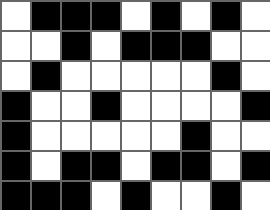[["white", "black", "black", "black", "white", "black", "white", "black", "white"], ["white", "white", "black", "white", "black", "black", "black", "white", "white"], ["white", "black", "white", "white", "white", "white", "white", "black", "white"], ["black", "white", "white", "black", "white", "white", "white", "white", "black"], ["black", "white", "white", "white", "white", "white", "black", "white", "white"], ["black", "white", "black", "black", "white", "black", "black", "white", "black"], ["black", "black", "black", "white", "black", "white", "white", "black", "white"]]